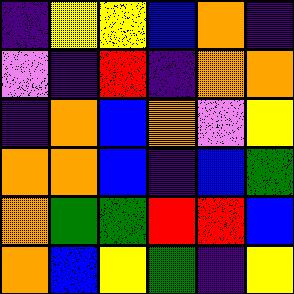[["indigo", "yellow", "yellow", "blue", "orange", "indigo"], ["violet", "indigo", "red", "indigo", "orange", "orange"], ["indigo", "orange", "blue", "orange", "violet", "yellow"], ["orange", "orange", "blue", "indigo", "blue", "green"], ["orange", "green", "green", "red", "red", "blue"], ["orange", "blue", "yellow", "green", "indigo", "yellow"]]